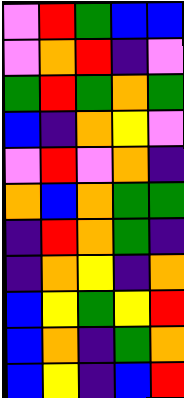[["violet", "red", "green", "blue", "blue"], ["violet", "orange", "red", "indigo", "violet"], ["green", "red", "green", "orange", "green"], ["blue", "indigo", "orange", "yellow", "violet"], ["violet", "red", "violet", "orange", "indigo"], ["orange", "blue", "orange", "green", "green"], ["indigo", "red", "orange", "green", "indigo"], ["indigo", "orange", "yellow", "indigo", "orange"], ["blue", "yellow", "green", "yellow", "red"], ["blue", "orange", "indigo", "green", "orange"], ["blue", "yellow", "indigo", "blue", "red"]]